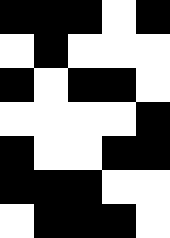[["black", "black", "black", "white", "black"], ["white", "black", "white", "white", "white"], ["black", "white", "black", "black", "white"], ["white", "white", "white", "white", "black"], ["black", "white", "white", "black", "black"], ["black", "black", "black", "white", "white"], ["white", "black", "black", "black", "white"]]